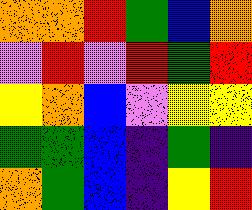[["orange", "orange", "red", "green", "blue", "orange"], ["violet", "red", "violet", "red", "green", "red"], ["yellow", "orange", "blue", "violet", "yellow", "yellow"], ["green", "green", "blue", "indigo", "green", "indigo"], ["orange", "green", "blue", "indigo", "yellow", "red"]]